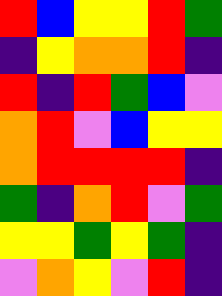[["red", "blue", "yellow", "yellow", "red", "green"], ["indigo", "yellow", "orange", "orange", "red", "indigo"], ["red", "indigo", "red", "green", "blue", "violet"], ["orange", "red", "violet", "blue", "yellow", "yellow"], ["orange", "red", "red", "red", "red", "indigo"], ["green", "indigo", "orange", "red", "violet", "green"], ["yellow", "yellow", "green", "yellow", "green", "indigo"], ["violet", "orange", "yellow", "violet", "red", "indigo"]]